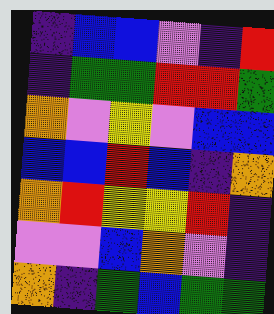[["indigo", "blue", "blue", "violet", "indigo", "red"], ["indigo", "green", "green", "red", "red", "green"], ["orange", "violet", "yellow", "violet", "blue", "blue"], ["blue", "blue", "red", "blue", "indigo", "orange"], ["orange", "red", "yellow", "yellow", "red", "indigo"], ["violet", "violet", "blue", "orange", "violet", "indigo"], ["orange", "indigo", "green", "blue", "green", "green"]]